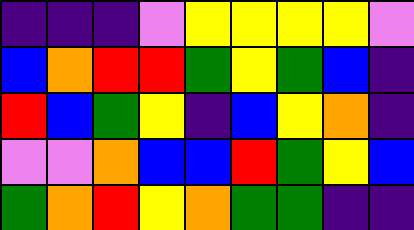[["indigo", "indigo", "indigo", "violet", "yellow", "yellow", "yellow", "yellow", "violet"], ["blue", "orange", "red", "red", "green", "yellow", "green", "blue", "indigo"], ["red", "blue", "green", "yellow", "indigo", "blue", "yellow", "orange", "indigo"], ["violet", "violet", "orange", "blue", "blue", "red", "green", "yellow", "blue"], ["green", "orange", "red", "yellow", "orange", "green", "green", "indigo", "indigo"]]